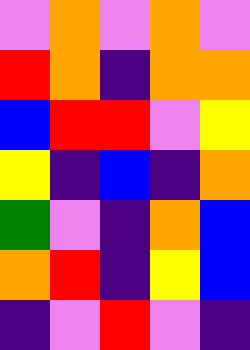[["violet", "orange", "violet", "orange", "violet"], ["red", "orange", "indigo", "orange", "orange"], ["blue", "red", "red", "violet", "yellow"], ["yellow", "indigo", "blue", "indigo", "orange"], ["green", "violet", "indigo", "orange", "blue"], ["orange", "red", "indigo", "yellow", "blue"], ["indigo", "violet", "red", "violet", "indigo"]]